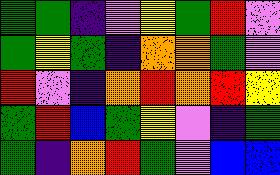[["green", "green", "indigo", "violet", "yellow", "green", "red", "violet"], ["green", "yellow", "green", "indigo", "orange", "orange", "green", "violet"], ["red", "violet", "indigo", "orange", "red", "orange", "red", "yellow"], ["green", "red", "blue", "green", "yellow", "violet", "indigo", "green"], ["green", "indigo", "orange", "red", "green", "violet", "blue", "blue"]]